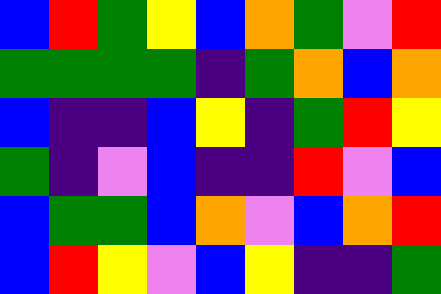[["blue", "red", "green", "yellow", "blue", "orange", "green", "violet", "red"], ["green", "green", "green", "green", "indigo", "green", "orange", "blue", "orange"], ["blue", "indigo", "indigo", "blue", "yellow", "indigo", "green", "red", "yellow"], ["green", "indigo", "violet", "blue", "indigo", "indigo", "red", "violet", "blue"], ["blue", "green", "green", "blue", "orange", "violet", "blue", "orange", "red"], ["blue", "red", "yellow", "violet", "blue", "yellow", "indigo", "indigo", "green"]]